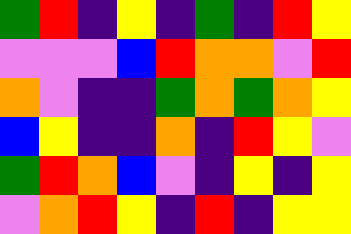[["green", "red", "indigo", "yellow", "indigo", "green", "indigo", "red", "yellow"], ["violet", "violet", "violet", "blue", "red", "orange", "orange", "violet", "red"], ["orange", "violet", "indigo", "indigo", "green", "orange", "green", "orange", "yellow"], ["blue", "yellow", "indigo", "indigo", "orange", "indigo", "red", "yellow", "violet"], ["green", "red", "orange", "blue", "violet", "indigo", "yellow", "indigo", "yellow"], ["violet", "orange", "red", "yellow", "indigo", "red", "indigo", "yellow", "yellow"]]